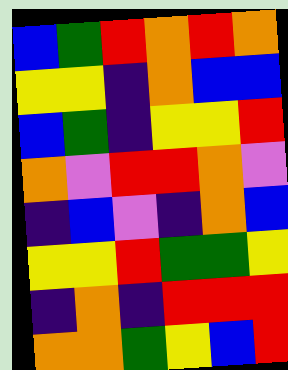[["blue", "green", "red", "orange", "red", "orange"], ["yellow", "yellow", "indigo", "orange", "blue", "blue"], ["blue", "green", "indigo", "yellow", "yellow", "red"], ["orange", "violet", "red", "red", "orange", "violet"], ["indigo", "blue", "violet", "indigo", "orange", "blue"], ["yellow", "yellow", "red", "green", "green", "yellow"], ["indigo", "orange", "indigo", "red", "red", "red"], ["orange", "orange", "green", "yellow", "blue", "red"]]